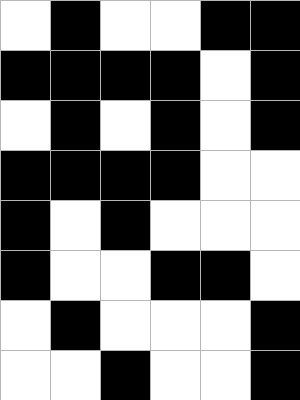[["white", "black", "white", "white", "black", "black"], ["black", "black", "black", "black", "white", "black"], ["white", "black", "white", "black", "white", "black"], ["black", "black", "black", "black", "white", "white"], ["black", "white", "black", "white", "white", "white"], ["black", "white", "white", "black", "black", "white"], ["white", "black", "white", "white", "white", "black"], ["white", "white", "black", "white", "white", "black"]]